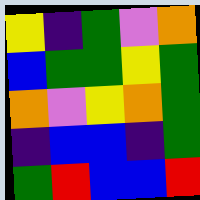[["yellow", "indigo", "green", "violet", "orange"], ["blue", "green", "green", "yellow", "green"], ["orange", "violet", "yellow", "orange", "green"], ["indigo", "blue", "blue", "indigo", "green"], ["green", "red", "blue", "blue", "red"]]